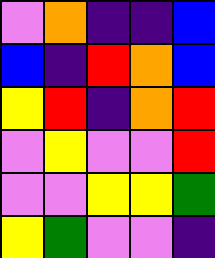[["violet", "orange", "indigo", "indigo", "blue"], ["blue", "indigo", "red", "orange", "blue"], ["yellow", "red", "indigo", "orange", "red"], ["violet", "yellow", "violet", "violet", "red"], ["violet", "violet", "yellow", "yellow", "green"], ["yellow", "green", "violet", "violet", "indigo"]]